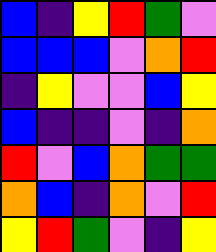[["blue", "indigo", "yellow", "red", "green", "violet"], ["blue", "blue", "blue", "violet", "orange", "red"], ["indigo", "yellow", "violet", "violet", "blue", "yellow"], ["blue", "indigo", "indigo", "violet", "indigo", "orange"], ["red", "violet", "blue", "orange", "green", "green"], ["orange", "blue", "indigo", "orange", "violet", "red"], ["yellow", "red", "green", "violet", "indigo", "yellow"]]